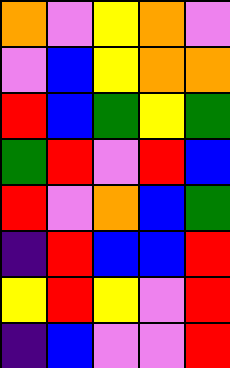[["orange", "violet", "yellow", "orange", "violet"], ["violet", "blue", "yellow", "orange", "orange"], ["red", "blue", "green", "yellow", "green"], ["green", "red", "violet", "red", "blue"], ["red", "violet", "orange", "blue", "green"], ["indigo", "red", "blue", "blue", "red"], ["yellow", "red", "yellow", "violet", "red"], ["indigo", "blue", "violet", "violet", "red"]]